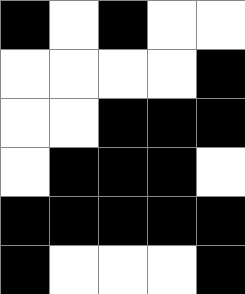[["black", "white", "black", "white", "white"], ["white", "white", "white", "white", "black"], ["white", "white", "black", "black", "black"], ["white", "black", "black", "black", "white"], ["black", "black", "black", "black", "black"], ["black", "white", "white", "white", "black"]]